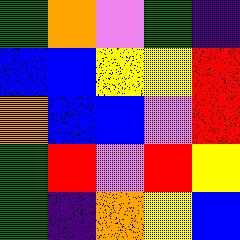[["green", "orange", "violet", "green", "indigo"], ["blue", "blue", "yellow", "yellow", "red"], ["orange", "blue", "blue", "violet", "red"], ["green", "red", "violet", "red", "yellow"], ["green", "indigo", "orange", "yellow", "blue"]]